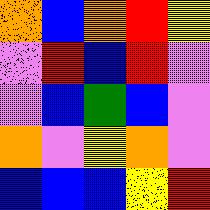[["orange", "blue", "orange", "red", "yellow"], ["violet", "red", "blue", "red", "violet"], ["violet", "blue", "green", "blue", "violet"], ["orange", "violet", "yellow", "orange", "violet"], ["blue", "blue", "blue", "yellow", "red"]]